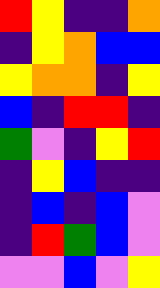[["red", "yellow", "indigo", "indigo", "orange"], ["indigo", "yellow", "orange", "blue", "blue"], ["yellow", "orange", "orange", "indigo", "yellow"], ["blue", "indigo", "red", "red", "indigo"], ["green", "violet", "indigo", "yellow", "red"], ["indigo", "yellow", "blue", "indigo", "indigo"], ["indigo", "blue", "indigo", "blue", "violet"], ["indigo", "red", "green", "blue", "violet"], ["violet", "violet", "blue", "violet", "yellow"]]